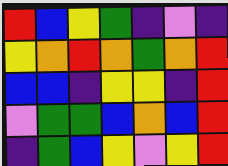[["red", "blue", "yellow", "green", "indigo", "violet", "indigo"], ["yellow", "orange", "red", "orange", "green", "orange", "red"], ["blue", "blue", "indigo", "yellow", "yellow", "indigo", "red"], ["violet", "green", "green", "blue", "orange", "blue", "red"], ["indigo", "green", "blue", "yellow", "violet", "yellow", "red"]]